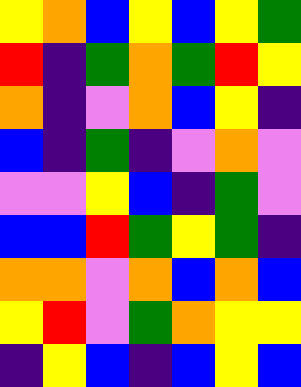[["yellow", "orange", "blue", "yellow", "blue", "yellow", "green"], ["red", "indigo", "green", "orange", "green", "red", "yellow"], ["orange", "indigo", "violet", "orange", "blue", "yellow", "indigo"], ["blue", "indigo", "green", "indigo", "violet", "orange", "violet"], ["violet", "violet", "yellow", "blue", "indigo", "green", "violet"], ["blue", "blue", "red", "green", "yellow", "green", "indigo"], ["orange", "orange", "violet", "orange", "blue", "orange", "blue"], ["yellow", "red", "violet", "green", "orange", "yellow", "yellow"], ["indigo", "yellow", "blue", "indigo", "blue", "yellow", "blue"]]